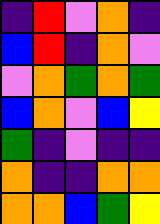[["indigo", "red", "violet", "orange", "indigo"], ["blue", "red", "indigo", "orange", "violet"], ["violet", "orange", "green", "orange", "green"], ["blue", "orange", "violet", "blue", "yellow"], ["green", "indigo", "violet", "indigo", "indigo"], ["orange", "indigo", "indigo", "orange", "orange"], ["orange", "orange", "blue", "green", "yellow"]]